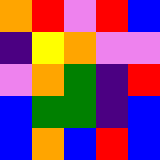[["orange", "red", "violet", "red", "blue"], ["indigo", "yellow", "orange", "violet", "violet"], ["violet", "orange", "green", "indigo", "red"], ["blue", "green", "green", "indigo", "blue"], ["blue", "orange", "blue", "red", "blue"]]